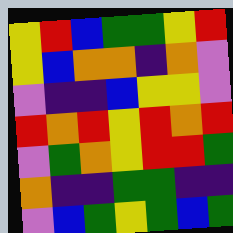[["yellow", "red", "blue", "green", "green", "yellow", "red"], ["yellow", "blue", "orange", "orange", "indigo", "orange", "violet"], ["violet", "indigo", "indigo", "blue", "yellow", "yellow", "violet"], ["red", "orange", "red", "yellow", "red", "orange", "red"], ["violet", "green", "orange", "yellow", "red", "red", "green"], ["orange", "indigo", "indigo", "green", "green", "indigo", "indigo"], ["violet", "blue", "green", "yellow", "green", "blue", "green"]]